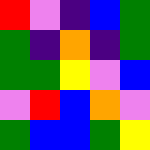[["red", "violet", "indigo", "blue", "green"], ["green", "indigo", "orange", "indigo", "green"], ["green", "green", "yellow", "violet", "blue"], ["violet", "red", "blue", "orange", "violet"], ["green", "blue", "blue", "green", "yellow"]]